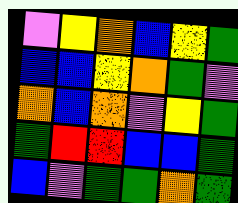[["violet", "yellow", "orange", "blue", "yellow", "green"], ["blue", "blue", "yellow", "orange", "green", "violet"], ["orange", "blue", "orange", "violet", "yellow", "green"], ["green", "red", "red", "blue", "blue", "green"], ["blue", "violet", "green", "green", "orange", "green"]]